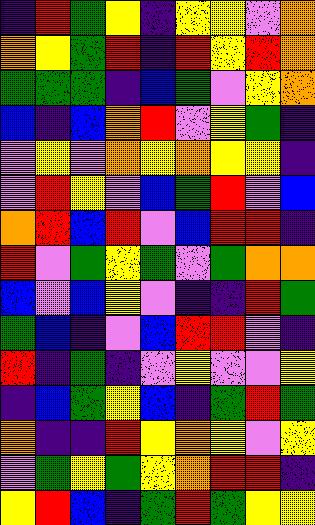[["indigo", "red", "green", "yellow", "indigo", "yellow", "yellow", "violet", "orange"], ["orange", "yellow", "green", "red", "indigo", "red", "yellow", "red", "orange"], ["green", "green", "green", "indigo", "blue", "green", "violet", "yellow", "orange"], ["blue", "indigo", "blue", "orange", "red", "violet", "yellow", "green", "indigo"], ["violet", "yellow", "violet", "orange", "yellow", "orange", "yellow", "yellow", "indigo"], ["violet", "red", "yellow", "violet", "blue", "green", "red", "violet", "blue"], ["orange", "red", "blue", "red", "violet", "blue", "red", "red", "indigo"], ["red", "violet", "green", "yellow", "green", "violet", "green", "orange", "orange"], ["blue", "violet", "blue", "yellow", "violet", "indigo", "indigo", "red", "green"], ["green", "blue", "indigo", "violet", "blue", "red", "red", "violet", "indigo"], ["red", "indigo", "green", "indigo", "violet", "yellow", "violet", "violet", "yellow"], ["indigo", "blue", "green", "yellow", "blue", "indigo", "green", "red", "green"], ["orange", "indigo", "indigo", "red", "yellow", "orange", "yellow", "violet", "yellow"], ["violet", "green", "yellow", "green", "yellow", "orange", "red", "red", "indigo"], ["yellow", "red", "blue", "indigo", "green", "red", "green", "yellow", "yellow"]]